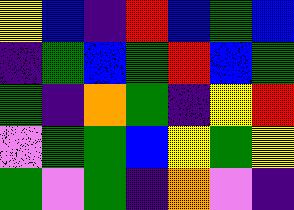[["yellow", "blue", "indigo", "red", "blue", "green", "blue"], ["indigo", "green", "blue", "green", "red", "blue", "green"], ["green", "indigo", "orange", "green", "indigo", "yellow", "red"], ["violet", "green", "green", "blue", "yellow", "green", "yellow"], ["green", "violet", "green", "indigo", "orange", "violet", "indigo"]]